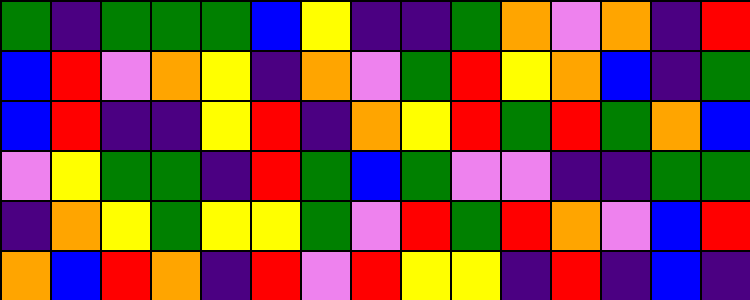[["green", "indigo", "green", "green", "green", "blue", "yellow", "indigo", "indigo", "green", "orange", "violet", "orange", "indigo", "red"], ["blue", "red", "violet", "orange", "yellow", "indigo", "orange", "violet", "green", "red", "yellow", "orange", "blue", "indigo", "green"], ["blue", "red", "indigo", "indigo", "yellow", "red", "indigo", "orange", "yellow", "red", "green", "red", "green", "orange", "blue"], ["violet", "yellow", "green", "green", "indigo", "red", "green", "blue", "green", "violet", "violet", "indigo", "indigo", "green", "green"], ["indigo", "orange", "yellow", "green", "yellow", "yellow", "green", "violet", "red", "green", "red", "orange", "violet", "blue", "red"], ["orange", "blue", "red", "orange", "indigo", "red", "violet", "red", "yellow", "yellow", "indigo", "red", "indigo", "blue", "indigo"]]